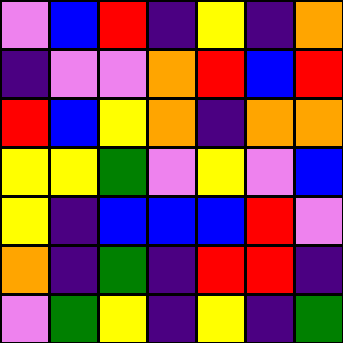[["violet", "blue", "red", "indigo", "yellow", "indigo", "orange"], ["indigo", "violet", "violet", "orange", "red", "blue", "red"], ["red", "blue", "yellow", "orange", "indigo", "orange", "orange"], ["yellow", "yellow", "green", "violet", "yellow", "violet", "blue"], ["yellow", "indigo", "blue", "blue", "blue", "red", "violet"], ["orange", "indigo", "green", "indigo", "red", "red", "indigo"], ["violet", "green", "yellow", "indigo", "yellow", "indigo", "green"]]